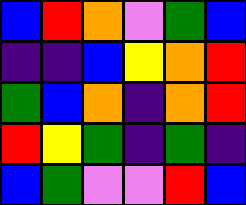[["blue", "red", "orange", "violet", "green", "blue"], ["indigo", "indigo", "blue", "yellow", "orange", "red"], ["green", "blue", "orange", "indigo", "orange", "red"], ["red", "yellow", "green", "indigo", "green", "indigo"], ["blue", "green", "violet", "violet", "red", "blue"]]